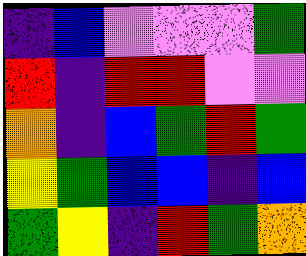[["indigo", "blue", "violet", "violet", "violet", "green"], ["red", "indigo", "red", "red", "violet", "violet"], ["orange", "indigo", "blue", "green", "red", "green"], ["yellow", "green", "blue", "blue", "indigo", "blue"], ["green", "yellow", "indigo", "red", "green", "orange"]]